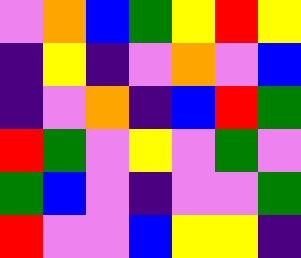[["violet", "orange", "blue", "green", "yellow", "red", "yellow"], ["indigo", "yellow", "indigo", "violet", "orange", "violet", "blue"], ["indigo", "violet", "orange", "indigo", "blue", "red", "green"], ["red", "green", "violet", "yellow", "violet", "green", "violet"], ["green", "blue", "violet", "indigo", "violet", "violet", "green"], ["red", "violet", "violet", "blue", "yellow", "yellow", "indigo"]]